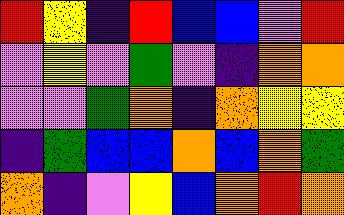[["red", "yellow", "indigo", "red", "blue", "blue", "violet", "red"], ["violet", "yellow", "violet", "green", "violet", "indigo", "orange", "orange"], ["violet", "violet", "green", "orange", "indigo", "orange", "yellow", "yellow"], ["indigo", "green", "blue", "blue", "orange", "blue", "orange", "green"], ["orange", "indigo", "violet", "yellow", "blue", "orange", "red", "orange"]]